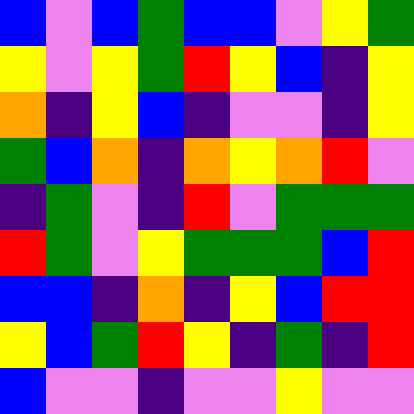[["blue", "violet", "blue", "green", "blue", "blue", "violet", "yellow", "green"], ["yellow", "violet", "yellow", "green", "red", "yellow", "blue", "indigo", "yellow"], ["orange", "indigo", "yellow", "blue", "indigo", "violet", "violet", "indigo", "yellow"], ["green", "blue", "orange", "indigo", "orange", "yellow", "orange", "red", "violet"], ["indigo", "green", "violet", "indigo", "red", "violet", "green", "green", "green"], ["red", "green", "violet", "yellow", "green", "green", "green", "blue", "red"], ["blue", "blue", "indigo", "orange", "indigo", "yellow", "blue", "red", "red"], ["yellow", "blue", "green", "red", "yellow", "indigo", "green", "indigo", "red"], ["blue", "violet", "violet", "indigo", "violet", "violet", "yellow", "violet", "violet"]]